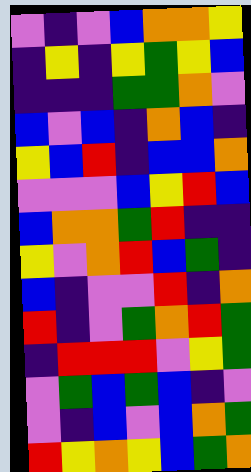[["violet", "indigo", "violet", "blue", "orange", "orange", "yellow"], ["indigo", "yellow", "indigo", "yellow", "green", "yellow", "blue"], ["indigo", "indigo", "indigo", "green", "green", "orange", "violet"], ["blue", "violet", "blue", "indigo", "orange", "blue", "indigo"], ["yellow", "blue", "red", "indigo", "blue", "blue", "orange"], ["violet", "violet", "violet", "blue", "yellow", "red", "blue"], ["blue", "orange", "orange", "green", "red", "indigo", "indigo"], ["yellow", "violet", "orange", "red", "blue", "green", "indigo"], ["blue", "indigo", "violet", "violet", "red", "indigo", "orange"], ["red", "indigo", "violet", "green", "orange", "red", "green"], ["indigo", "red", "red", "red", "violet", "yellow", "green"], ["violet", "green", "blue", "green", "blue", "indigo", "violet"], ["violet", "indigo", "blue", "violet", "blue", "orange", "green"], ["red", "yellow", "orange", "yellow", "blue", "green", "orange"]]